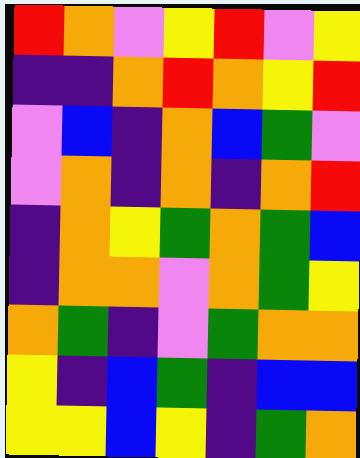[["red", "orange", "violet", "yellow", "red", "violet", "yellow"], ["indigo", "indigo", "orange", "red", "orange", "yellow", "red"], ["violet", "blue", "indigo", "orange", "blue", "green", "violet"], ["violet", "orange", "indigo", "orange", "indigo", "orange", "red"], ["indigo", "orange", "yellow", "green", "orange", "green", "blue"], ["indigo", "orange", "orange", "violet", "orange", "green", "yellow"], ["orange", "green", "indigo", "violet", "green", "orange", "orange"], ["yellow", "indigo", "blue", "green", "indigo", "blue", "blue"], ["yellow", "yellow", "blue", "yellow", "indigo", "green", "orange"]]